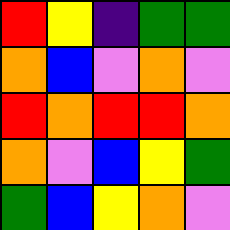[["red", "yellow", "indigo", "green", "green"], ["orange", "blue", "violet", "orange", "violet"], ["red", "orange", "red", "red", "orange"], ["orange", "violet", "blue", "yellow", "green"], ["green", "blue", "yellow", "orange", "violet"]]